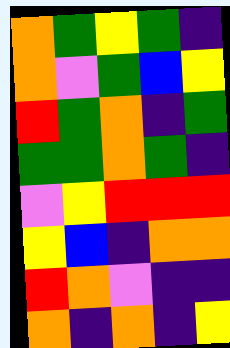[["orange", "green", "yellow", "green", "indigo"], ["orange", "violet", "green", "blue", "yellow"], ["red", "green", "orange", "indigo", "green"], ["green", "green", "orange", "green", "indigo"], ["violet", "yellow", "red", "red", "red"], ["yellow", "blue", "indigo", "orange", "orange"], ["red", "orange", "violet", "indigo", "indigo"], ["orange", "indigo", "orange", "indigo", "yellow"]]